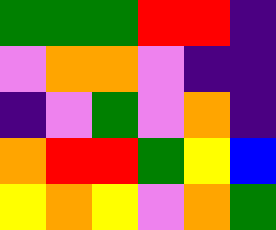[["green", "green", "green", "red", "red", "indigo"], ["violet", "orange", "orange", "violet", "indigo", "indigo"], ["indigo", "violet", "green", "violet", "orange", "indigo"], ["orange", "red", "red", "green", "yellow", "blue"], ["yellow", "orange", "yellow", "violet", "orange", "green"]]